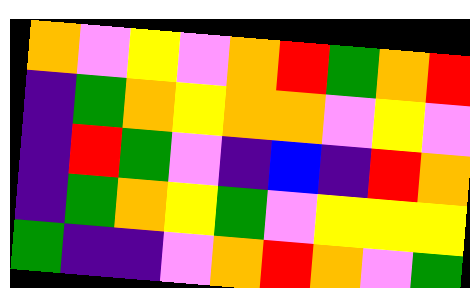[["orange", "violet", "yellow", "violet", "orange", "red", "green", "orange", "red"], ["indigo", "green", "orange", "yellow", "orange", "orange", "violet", "yellow", "violet"], ["indigo", "red", "green", "violet", "indigo", "blue", "indigo", "red", "orange"], ["indigo", "green", "orange", "yellow", "green", "violet", "yellow", "yellow", "yellow"], ["green", "indigo", "indigo", "violet", "orange", "red", "orange", "violet", "green"]]